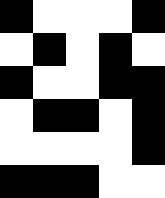[["black", "white", "white", "white", "black"], ["white", "black", "white", "black", "white"], ["black", "white", "white", "black", "black"], ["white", "black", "black", "white", "black"], ["white", "white", "white", "white", "black"], ["black", "black", "black", "white", "white"]]